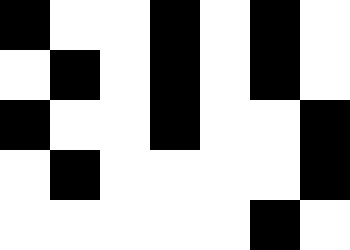[["black", "white", "white", "black", "white", "black", "white"], ["white", "black", "white", "black", "white", "black", "white"], ["black", "white", "white", "black", "white", "white", "black"], ["white", "black", "white", "white", "white", "white", "black"], ["white", "white", "white", "white", "white", "black", "white"]]